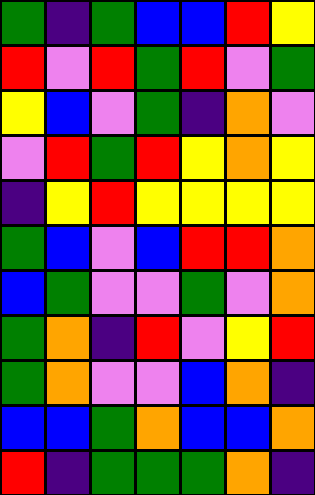[["green", "indigo", "green", "blue", "blue", "red", "yellow"], ["red", "violet", "red", "green", "red", "violet", "green"], ["yellow", "blue", "violet", "green", "indigo", "orange", "violet"], ["violet", "red", "green", "red", "yellow", "orange", "yellow"], ["indigo", "yellow", "red", "yellow", "yellow", "yellow", "yellow"], ["green", "blue", "violet", "blue", "red", "red", "orange"], ["blue", "green", "violet", "violet", "green", "violet", "orange"], ["green", "orange", "indigo", "red", "violet", "yellow", "red"], ["green", "orange", "violet", "violet", "blue", "orange", "indigo"], ["blue", "blue", "green", "orange", "blue", "blue", "orange"], ["red", "indigo", "green", "green", "green", "orange", "indigo"]]